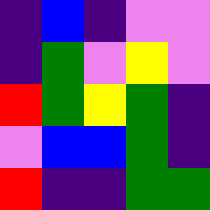[["indigo", "blue", "indigo", "violet", "violet"], ["indigo", "green", "violet", "yellow", "violet"], ["red", "green", "yellow", "green", "indigo"], ["violet", "blue", "blue", "green", "indigo"], ["red", "indigo", "indigo", "green", "green"]]